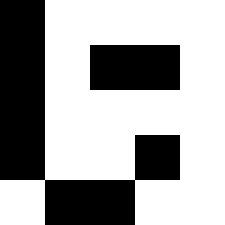[["black", "white", "white", "white", "white"], ["black", "white", "black", "black", "white"], ["black", "white", "white", "white", "white"], ["black", "white", "white", "black", "white"], ["white", "black", "black", "white", "white"]]